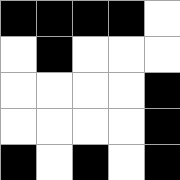[["black", "black", "black", "black", "white"], ["white", "black", "white", "white", "white"], ["white", "white", "white", "white", "black"], ["white", "white", "white", "white", "black"], ["black", "white", "black", "white", "black"]]